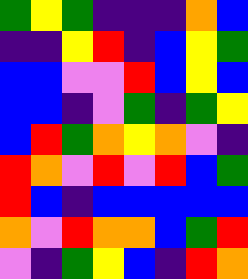[["green", "yellow", "green", "indigo", "indigo", "indigo", "orange", "blue"], ["indigo", "indigo", "yellow", "red", "indigo", "blue", "yellow", "green"], ["blue", "blue", "violet", "violet", "red", "blue", "yellow", "blue"], ["blue", "blue", "indigo", "violet", "green", "indigo", "green", "yellow"], ["blue", "red", "green", "orange", "yellow", "orange", "violet", "indigo"], ["red", "orange", "violet", "red", "violet", "red", "blue", "green"], ["red", "blue", "indigo", "blue", "blue", "blue", "blue", "blue"], ["orange", "violet", "red", "orange", "orange", "blue", "green", "red"], ["violet", "indigo", "green", "yellow", "blue", "indigo", "red", "orange"]]